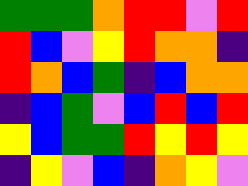[["green", "green", "green", "orange", "red", "red", "violet", "red"], ["red", "blue", "violet", "yellow", "red", "orange", "orange", "indigo"], ["red", "orange", "blue", "green", "indigo", "blue", "orange", "orange"], ["indigo", "blue", "green", "violet", "blue", "red", "blue", "red"], ["yellow", "blue", "green", "green", "red", "yellow", "red", "yellow"], ["indigo", "yellow", "violet", "blue", "indigo", "orange", "yellow", "violet"]]